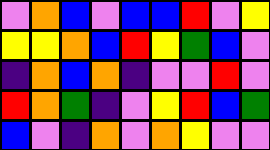[["violet", "orange", "blue", "violet", "blue", "blue", "red", "violet", "yellow"], ["yellow", "yellow", "orange", "blue", "red", "yellow", "green", "blue", "violet"], ["indigo", "orange", "blue", "orange", "indigo", "violet", "violet", "red", "violet"], ["red", "orange", "green", "indigo", "violet", "yellow", "red", "blue", "green"], ["blue", "violet", "indigo", "orange", "violet", "orange", "yellow", "violet", "violet"]]